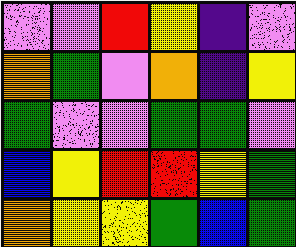[["violet", "violet", "red", "yellow", "indigo", "violet"], ["orange", "green", "violet", "orange", "indigo", "yellow"], ["green", "violet", "violet", "green", "green", "violet"], ["blue", "yellow", "red", "red", "yellow", "green"], ["orange", "yellow", "yellow", "green", "blue", "green"]]